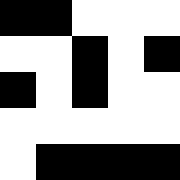[["black", "black", "white", "white", "white"], ["white", "white", "black", "white", "black"], ["black", "white", "black", "white", "white"], ["white", "white", "white", "white", "white"], ["white", "black", "black", "black", "black"]]